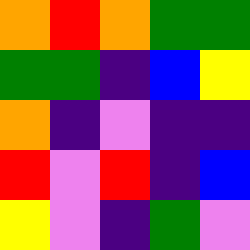[["orange", "red", "orange", "green", "green"], ["green", "green", "indigo", "blue", "yellow"], ["orange", "indigo", "violet", "indigo", "indigo"], ["red", "violet", "red", "indigo", "blue"], ["yellow", "violet", "indigo", "green", "violet"]]